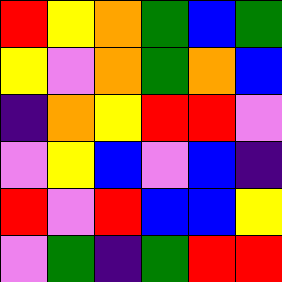[["red", "yellow", "orange", "green", "blue", "green"], ["yellow", "violet", "orange", "green", "orange", "blue"], ["indigo", "orange", "yellow", "red", "red", "violet"], ["violet", "yellow", "blue", "violet", "blue", "indigo"], ["red", "violet", "red", "blue", "blue", "yellow"], ["violet", "green", "indigo", "green", "red", "red"]]